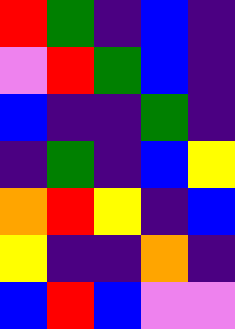[["red", "green", "indigo", "blue", "indigo"], ["violet", "red", "green", "blue", "indigo"], ["blue", "indigo", "indigo", "green", "indigo"], ["indigo", "green", "indigo", "blue", "yellow"], ["orange", "red", "yellow", "indigo", "blue"], ["yellow", "indigo", "indigo", "orange", "indigo"], ["blue", "red", "blue", "violet", "violet"]]